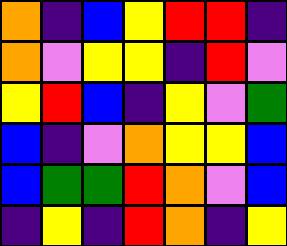[["orange", "indigo", "blue", "yellow", "red", "red", "indigo"], ["orange", "violet", "yellow", "yellow", "indigo", "red", "violet"], ["yellow", "red", "blue", "indigo", "yellow", "violet", "green"], ["blue", "indigo", "violet", "orange", "yellow", "yellow", "blue"], ["blue", "green", "green", "red", "orange", "violet", "blue"], ["indigo", "yellow", "indigo", "red", "orange", "indigo", "yellow"]]